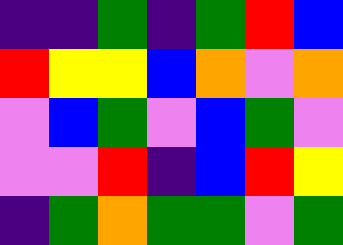[["indigo", "indigo", "green", "indigo", "green", "red", "blue"], ["red", "yellow", "yellow", "blue", "orange", "violet", "orange"], ["violet", "blue", "green", "violet", "blue", "green", "violet"], ["violet", "violet", "red", "indigo", "blue", "red", "yellow"], ["indigo", "green", "orange", "green", "green", "violet", "green"]]